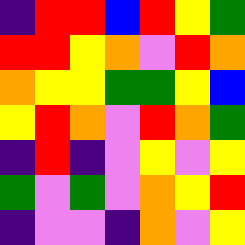[["indigo", "red", "red", "blue", "red", "yellow", "green"], ["red", "red", "yellow", "orange", "violet", "red", "orange"], ["orange", "yellow", "yellow", "green", "green", "yellow", "blue"], ["yellow", "red", "orange", "violet", "red", "orange", "green"], ["indigo", "red", "indigo", "violet", "yellow", "violet", "yellow"], ["green", "violet", "green", "violet", "orange", "yellow", "red"], ["indigo", "violet", "violet", "indigo", "orange", "violet", "yellow"]]